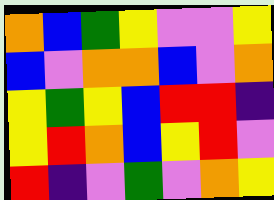[["orange", "blue", "green", "yellow", "violet", "violet", "yellow"], ["blue", "violet", "orange", "orange", "blue", "violet", "orange"], ["yellow", "green", "yellow", "blue", "red", "red", "indigo"], ["yellow", "red", "orange", "blue", "yellow", "red", "violet"], ["red", "indigo", "violet", "green", "violet", "orange", "yellow"]]